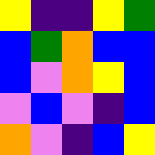[["yellow", "indigo", "indigo", "yellow", "green"], ["blue", "green", "orange", "blue", "blue"], ["blue", "violet", "orange", "yellow", "blue"], ["violet", "blue", "violet", "indigo", "blue"], ["orange", "violet", "indigo", "blue", "yellow"]]